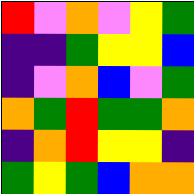[["red", "violet", "orange", "violet", "yellow", "green"], ["indigo", "indigo", "green", "yellow", "yellow", "blue"], ["indigo", "violet", "orange", "blue", "violet", "green"], ["orange", "green", "red", "green", "green", "orange"], ["indigo", "orange", "red", "yellow", "yellow", "indigo"], ["green", "yellow", "green", "blue", "orange", "orange"]]